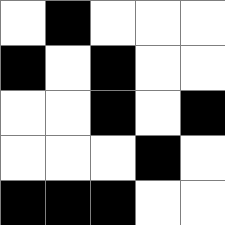[["white", "black", "white", "white", "white"], ["black", "white", "black", "white", "white"], ["white", "white", "black", "white", "black"], ["white", "white", "white", "black", "white"], ["black", "black", "black", "white", "white"]]